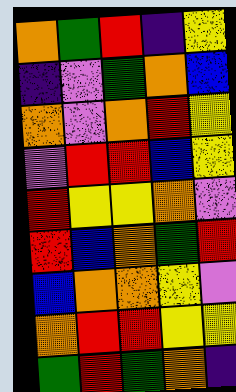[["orange", "green", "red", "indigo", "yellow"], ["indigo", "violet", "green", "orange", "blue"], ["orange", "violet", "orange", "red", "yellow"], ["violet", "red", "red", "blue", "yellow"], ["red", "yellow", "yellow", "orange", "violet"], ["red", "blue", "orange", "green", "red"], ["blue", "orange", "orange", "yellow", "violet"], ["orange", "red", "red", "yellow", "yellow"], ["green", "red", "green", "orange", "indigo"]]